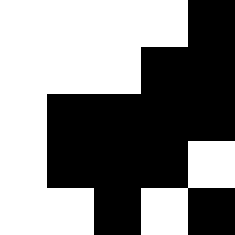[["white", "white", "white", "white", "black"], ["white", "white", "white", "black", "black"], ["white", "black", "black", "black", "black"], ["white", "black", "black", "black", "white"], ["white", "white", "black", "white", "black"]]